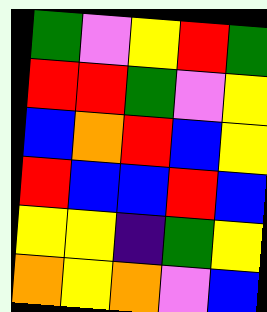[["green", "violet", "yellow", "red", "green"], ["red", "red", "green", "violet", "yellow"], ["blue", "orange", "red", "blue", "yellow"], ["red", "blue", "blue", "red", "blue"], ["yellow", "yellow", "indigo", "green", "yellow"], ["orange", "yellow", "orange", "violet", "blue"]]